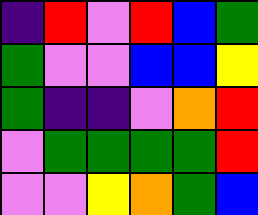[["indigo", "red", "violet", "red", "blue", "green"], ["green", "violet", "violet", "blue", "blue", "yellow"], ["green", "indigo", "indigo", "violet", "orange", "red"], ["violet", "green", "green", "green", "green", "red"], ["violet", "violet", "yellow", "orange", "green", "blue"]]